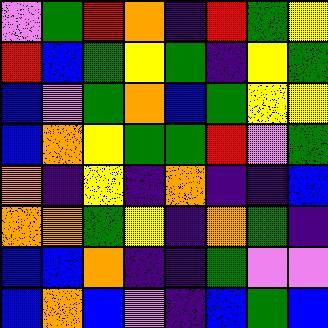[["violet", "green", "red", "orange", "indigo", "red", "green", "yellow"], ["red", "blue", "green", "yellow", "green", "indigo", "yellow", "green"], ["blue", "violet", "green", "orange", "blue", "green", "yellow", "yellow"], ["blue", "orange", "yellow", "green", "green", "red", "violet", "green"], ["orange", "indigo", "yellow", "indigo", "orange", "indigo", "indigo", "blue"], ["orange", "orange", "green", "yellow", "indigo", "orange", "green", "indigo"], ["blue", "blue", "orange", "indigo", "indigo", "green", "violet", "violet"], ["blue", "orange", "blue", "violet", "indigo", "blue", "green", "blue"]]